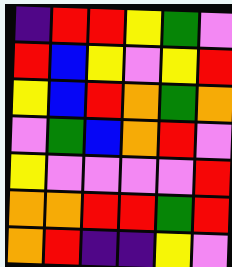[["indigo", "red", "red", "yellow", "green", "violet"], ["red", "blue", "yellow", "violet", "yellow", "red"], ["yellow", "blue", "red", "orange", "green", "orange"], ["violet", "green", "blue", "orange", "red", "violet"], ["yellow", "violet", "violet", "violet", "violet", "red"], ["orange", "orange", "red", "red", "green", "red"], ["orange", "red", "indigo", "indigo", "yellow", "violet"]]